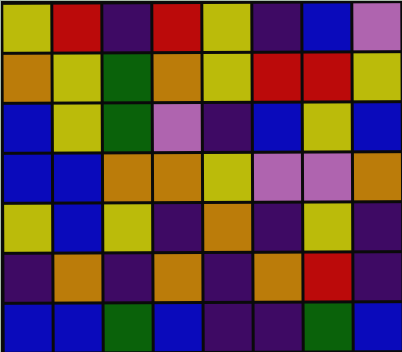[["yellow", "red", "indigo", "red", "yellow", "indigo", "blue", "violet"], ["orange", "yellow", "green", "orange", "yellow", "red", "red", "yellow"], ["blue", "yellow", "green", "violet", "indigo", "blue", "yellow", "blue"], ["blue", "blue", "orange", "orange", "yellow", "violet", "violet", "orange"], ["yellow", "blue", "yellow", "indigo", "orange", "indigo", "yellow", "indigo"], ["indigo", "orange", "indigo", "orange", "indigo", "orange", "red", "indigo"], ["blue", "blue", "green", "blue", "indigo", "indigo", "green", "blue"]]